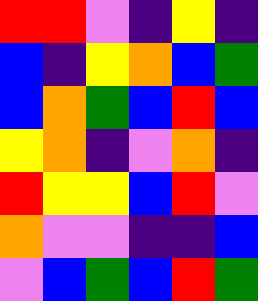[["red", "red", "violet", "indigo", "yellow", "indigo"], ["blue", "indigo", "yellow", "orange", "blue", "green"], ["blue", "orange", "green", "blue", "red", "blue"], ["yellow", "orange", "indigo", "violet", "orange", "indigo"], ["red", "yellow", "yellow", "blue", "red", "violet"], ["orange", "violet", "violet", "indigo", "indigo", "blue"], ["violet", "blue", "green", "blue", "red", "green"]]